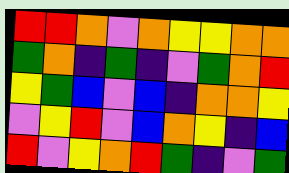[["red", "red", "orange", "violet", "orange", "yellow", "yellow", "orange", "orange"], ["green", "orange", "indigo", "green", "indigo", "violet", "green", "orange", "red"], ["yellow", "green", "blue", "violet", "blue", "indigo", "orange", "orange", "yellow"], ["violet", "yellow", "red", "violet", "blue", "orange", "yellow", "indigo", "blue"], ["red", "violet", "yellow", "orange", "red", "green", "indigo", "violet", "green"]]